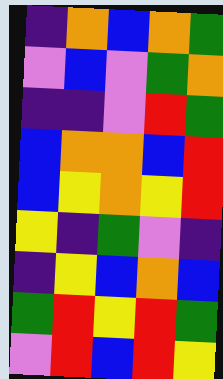[["indigo", "orange", "blue", "orange", "green"], ["violet", "blue", "violet", "green", "orange"], ["indigo", "indigo", "violet", "red", "green"], ["blue", "orange", "orange", "blue", "red"], ["blue", "yellow", "orange", "yellow", "red"], ["yellow", "indigo", "green", "violet", "indigo"], ["indigo", "yellow", "blue", "orange", "blue"], ["green", "red", "yellow", "red", "green"], ["violet", "red", "blue", "red", "yellow"]]